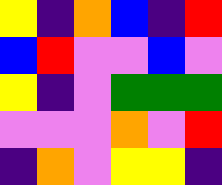[["yellow", "indigo", "orange", "blue", "indigo", "red"], ["blue", "red", "violet", "violet", "blue", "violet"], ["yellow", "indigo", "violet", "green", "green", "green"], ["violet", "violet", "violet", "orange", "violet", "red"], ["indigo", "orange", "violet", "yellow", "yellow", "indigo"]]